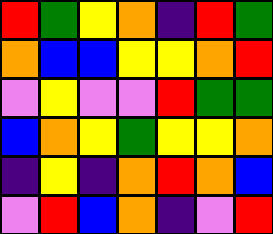[["red", "green", "yellow", "orange", "indigo", "red", "green"], ["orange", "blue", "blue", "yellow", "yellow", "orange", "red"], ["violet", "yellow", "violet", "violet", "red", "green", "green"], ["blue", "orange", "yellow", "green", "yellow", "yellow", "orange"], ["indigo", "yellow", "indigo", "orange", "red", "orange", "blue"], ["violet", "red", "blue", "orange", "indigo", "violet", "red"]]